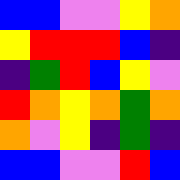[["blue", "blue", "violet", "violet", "yellow", "orange"], ["yellow", "red", "red", "red", "blue", "indigo"], ["indigo", "green", "red", "blue", "yellow", "violet"], ["red", "orange", "yellow", "orange", "green", "orange"], ["orange", "violet", "yellow", "indigo", "green", "indigo"], ["blue", "blue", "violet", "violet", "red", "blue"]]